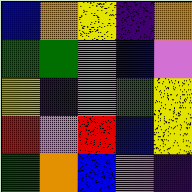[["blue", "orange", "yellow", "indigo", "orange"], ["green", "green", "violet", "blue", "violet"], ["yellow", "indigo", "violet", "green", "yellow"], ["red", "violet", "red", "blue", "yellow"], ["green", "orange", "blue", "violet", "indigo"]]